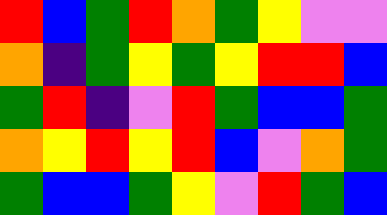[["red", "blue", "green", "red", "orange", "green", "yellow", "violet", "violet"], ["orange", "indigo", "green", "yellow", "green", "yellow", "red", "red", "blue"], ["green", "red", "indigo", "violet", "red", "green", "blue", "blue", "green"], ["orange", "yellow", "red", "yellow", "red", "blue", "violet", "orange", "green"], ["green", "blue", "blue", "green", "yellow", "violet", "red", "green", "blue"]]